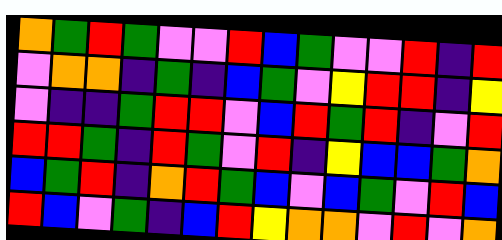[["orange", "green", "red", "green", "violet", "violet", "red", "blue", "green", "violet", "violet", "red", "indigo", "red"], ["violet", "orange", "orange", "indigo", "green", "indigo", "blue", "green", "violet", "yellow", "red", "red", "indigo", "yellow"], ["violet", "indigo", "indigo", "green", "red", "red", "violet", "blue", "red", "green", "red", "indigo", "violet", "red"], ["red", "red", "green", "indigo", "red", "green", "violet", "red", "indigo", "yellow", "blue", "blue", "green", "orange"], ["blue", "green", "red", "indigo", "orange", "red", "green", "blue", "violet", "blue", "green", "violet", "red", "blue"], ["red", "blue", "violet", "green", "indigo", "blue", "red", "yellow", "orange", "orange", "violet", "red", "violet", "orange"]]